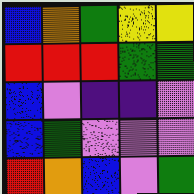[["blue", "orange", "green", "yellow", "yellow"], ["red", "red", "red", "green", "green"], ["blue", "violet", "indigo", "indigo", "violet"], ["blue", "green", "violet", "violet", "violet"], ["red", "orange", "blue", "violet", "green"]]